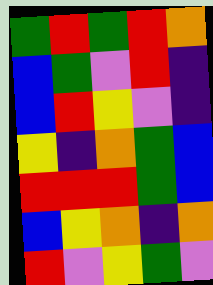[["green", "red", "green", "red", "orange"], ["blue", "green", "violet", "red", "indigo"], ["blue", "red", "yellow", "violet", "indigo"], ["yellow", "indigo", "orange", "green", "blue"], ["red", "red", "red", "green", "blue"], ["blue", "yellow", "orange", "indigo", "orange"], ["red", "violet", "yellow", "green", "violet"]]